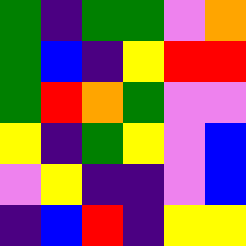[["green", "indigo", "green", "green", "violet", "orange"], ["green", "blue", "indigo", "yellow", "red", "red"], ["green", "red", "orange", "green", "violet", "violet"], ["yellow", "indigo", "green", "yellow", "violet", "blue"], ["violet", "yellow", "indigo", "indigo", "violet", "blue"], ["indigo", "blue", "red", "indigo", "yellow", "yellow"]]